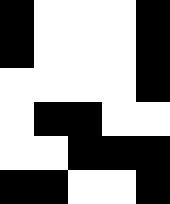[["black", "white", "white", "white", "black"], ["black", "white", "white", "white", "black"], ["white", "white", "white", "white", "black"], ["white", "black", "black", "white", "white"], ["white", "white", "black", "black", "black"], ["black", "black", "white", "white", "black"]]